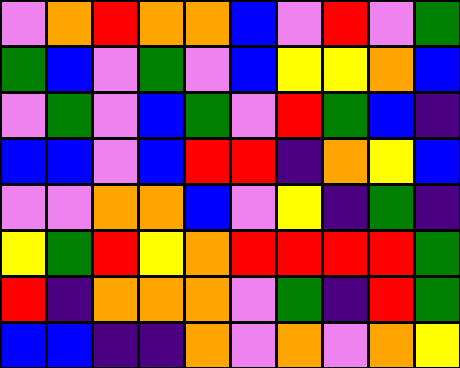[["violet", "orange", "red", "orange", "orange", "blue", "violet", "red", "violet", "green"], ["green", "blue", "violet", "green", "violet", "blue", "yellow", "yellow", "orange", "blue"], ["violet", "green", "violet", "blue", "green", "violet", "red", "green", "blue", "indigo"], ["blue", "blue", "violet", "blue", "red", "red", "indigo", "orange", "yellow", "blue"], ["violet", "violet", "orange", "orange", "blue", "violet", "yellow", "indigo", "green", "indigo"], ["yellow", "green", "red", "yellow", "orange", "red", "red", "red", "red", "green"], ["red", "indigo", "orange", "orange", "orange", "violet", "green", "indigo", "red", "green"], ["blue", "blue", "indigo", "indigo", "orange", "violet", "orange", "violet", "orange", "yellow"]]